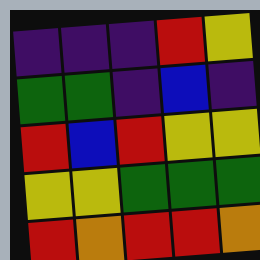[["indigo", "indigo", "indigo", "red", "yellow"], ["green", "green", "indigo", "blue", "indigo"], ["red", "blue", "red", "yellow", "yellow"], ["yellow", "yellow", "green", "green", "green"], ["red", "orange", "red", "red", "orange"]]